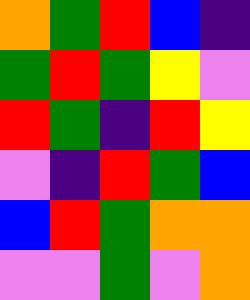[["orange", "green", "red", "blue", "indigo"], ["green", "red", "green", "yellow", "violet"], ["red", "green", "indigo", "red", "yellow"], ["violet", "indigo", "red", "green", "blue"], ["blue", "red", "green", "orange", "orange"], ["violet", "violet", "green", "violet", "orange"]]